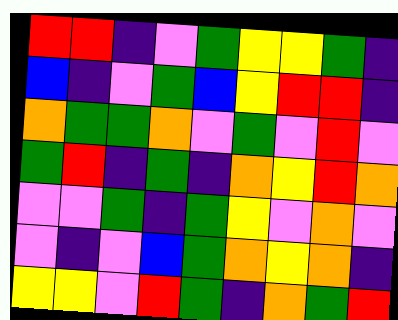[["red", "red", "indigo", "violet", "green", "yellow", "yellow", "green", "indigo"], ["blue", "indigo", "violet", "green", "blue", "yellow", "red", "red", "indigo"], ["orange", "green", "green", "orange", "violet", "green", "violet", "red", "violet"], ["green", "red", "indigo", "green", "indigo", "orange", "yellow", "red", "orange"], ["violet", "violet", "green", "indigo", "green", "yellow", "violet", "orange", "violet"], ["violet", "indigo", "violet", "blue", "green", "orange", "yellow", "orange", "indigo"], ["yellow", "yellow", "violet", "red", "green", "indigo", "orange", "green", "red"]]